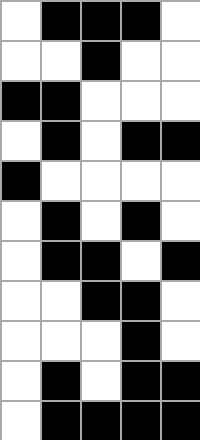[["white", "black", "black", "black", "white"], ["white", "white", "black", "white", "white"], ["black", "black", "white", "white", "white"], ["white", "black", "white", "black", "black"], ["black", "white", "white", "white", "white"], ["white", "black", "white", "black", "white"], ["white", "black", "black", "white", "black"], ["white", "white", "black", "black", "white"], ["white", "white", "white", "black", "white"], ["white", "black", "white", "black", "black"], ["white", "black", "black", "black", "black"]]